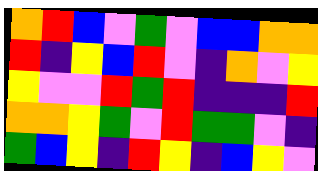[["orange", "red", "blue", "violet", "green", "violet", "blue", "blue", "orange", "orange"], ["red", "indigo", "yellow", "blue", "red", "violet", "indigo", "orange", "violet", "yellow"], ["yellow", "violet", "violet", "red", "green", "red", "indigo", "indigo", "indigo", "red"], ["orange", "orange", "yellow", "green", "violet", "red", "green", "green", "violet", "indigo"], ["green", "blue", "yellow", "indigo", "red", "yellow", "indigo", "blue", "yellow", "violet"]]